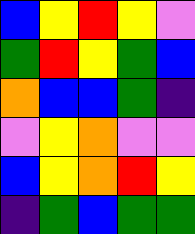[["blue", "yellow", "red", "yellow", "violet"], ["green", "red", "yellow", "green", "blue"], ["orange", "blue", "blue", "green", "indigo"], ["violet", "yellow", "orange", "violet", "violet"], ["blue", "yellow", "orange", "red", "yellow"], ["indigo", "green", "blue", "green", "green"]]